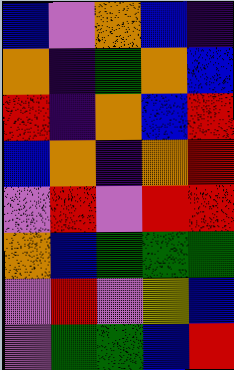[["blue", "violet", "orange", "blue", "indigo"], ["orange", "indigo", "green", "orange", "blue"], ["red", "indigo", "orange", "blue", "red"], ["blue", "orange", "indigo", "orange", "red"], ["violet", "red", "violet", "red", "red"], ["orange", "blue", "green", "green", "green"], ["violet", "red", "violet", "yellow", "blue"], ["violet", "green", "green", "blue", "red"]]